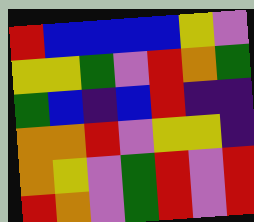[["red", "blue", "blue", "blue", "blue", "yellow", "violet"], ["yellow", "yellow", "green", "violet", "red", "orange", "green"], ["green", "blue", "indigo", "blue", "red", "indigo", "indigo"], ["orange", "orange", "red", "violet", "yellow", "yellow", "indigo"], ["orange", "yellow", "violet", "green", "red", "violet", "red"], ["red", "orange", "violet", "green", "red", "violet", "red"]]